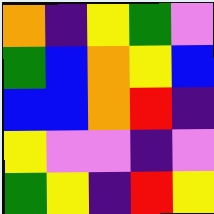[["orange", "indigo", "yellow", "green", "violet"], ["green", "blue", "orange", "yellow", "blue"], ["blue", "blue", "orange", "red", "indigo"], ["yellow", "violet", "violet", "indigo", "violet"], ["green", "yellow", "indigo", "red", "yellow"]]